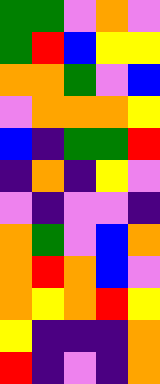[["green", "green", "violet", "orange", "violet"], ["green", "red", "blue", "yellow", "yellow"], ["orange", "orange", "green", "violet", "blue"], ["violet", "orange", "orange", "orange", "yellow"], ["blue", "indigo", "green", "green", "red"], ["indigo", "orange", "indigo", "yellow", "violet"], ["violet", "indigo", "violet", "violet", "indigo"], ["orange", "green", "violet", "blue", "orange"], ["orange", "red", "orange", "blue", "violet"], ["orange", "yellow", "orange", "red", "yellow"], ["yellow", "indigo", "indigo", "indigo", "orange"], ["red", "indigo", "violet", "indigo", "orange"]]